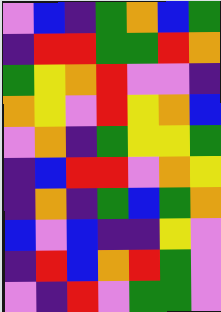[["violet", "blue", "indigo", "green", "orange", "blue", "green"], ["indigo", "red", "red", "green", "green", "red", "orange"], ["green", "yellow", "orange", "red", "violet", "violet", "indigo"], ["orange", "yellow", "violet", "red", "yellow", "orange", "blue"], ["violet", "orange", "indigo", "green", "yellow", "yellow", "green"], ["indigo", "blue", "red", "red", "violet", "orange", "yellow"], ["indigo", "orange", "indigo", "green", "blue", "green", "orange"], ["blue", "violet", "blue", "indigo", "indigo", "yellow", "violet"], ["indigo", "red", "blue", "orange", "red", "green", "violet"], ["violet", "indigo", "red", "violet", "green", "green", "violet"]]